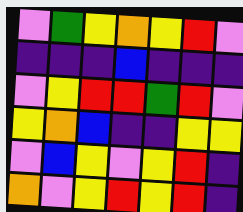[["violet", "green", "yellow", "orange", "yellow", "red", "violet"], ["indigo", "indigo", "indigo", "blue", "indigo", "indigo", "indigo"], ["violet", "yellow", "red", "red", "green", "red", "violet"], ["yellow", "orange", "blue", "indigo", "indigo", "yellow", "yellow"], ["violet", "blue", "yellow", "violet", "yellow", "red", "indigo"], ["orange", "violet", "yellow", "red", "yellow", "red", "indigo"]]